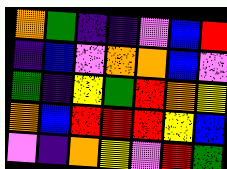[["orange", "green", "indigo", "indigo", "violet", "blue", "red"], ["indigo", "blue", "violet", "orange", "orange", "blue", "violet"], ["green", "indigo", "yellow", "green", "red", "orange", "yellow"], ["orange", "blue", "red", "red", "red", "yellow", "blue"], ["violet", "indigo", "orange", "yellow", "violet", "red", "green"]]